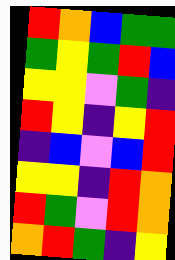[["red", "orange", "blue", "green", "green"], ["green", "yellow", "green", "red", "blue"], ["yellow", "yellow", "violet", "green", "indigo"], ["red", "yellow", "indigo", "yellow", "red"], ["indigo", "blue", "violet", "blue", "red"], ["yellow", "yellow", "indigo", "red", "orange"], ["red", "green", "violet", "red", "orange"], ["orange", "red", "green", "indigo", "yellow"]]